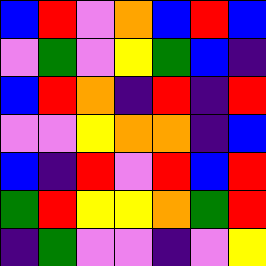[["blue", "red", "violet", "orange", "blue", "red", "blue"], ["violet", "green", "violet", "yellow", "green", "blue", "indigo"], ["blue", "red", "orange", "indigo", "red", "indigo", "red"], ["violet", "violet", "yellow", "orange", "orange", "indigo", "blue"], ["blue", "indigo", "red", "violet", "red", "blue", "red"], ["green", "red", "yellow", "yellow", "orange", "green", "red"], ["indigo", "green", "violet", "violet", "indigo", "violet", "yellow"]]